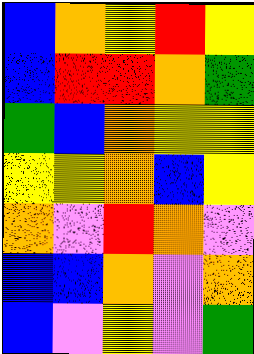[["blue", "orange", "yellow", "red", "yellow"], ["blue", "red", "red", "orange", "green"], ["green", "blue", "orange", "yellow", "yellow"], ["yellow", "yellow", "orange", "blue", "yellow"], ["orange", "violet", "red", "orange", "violet"], ["blue", "blue", "orange", "violet", "orange"], ["blue", "violet", "yellow", "violet", "green"]]